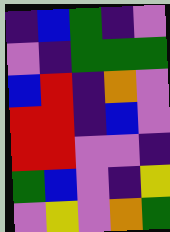[["indigo", "blue", "green", "indigo", "violet"], ["violet", "indigo", "green", "green", "green"], ["blue", "red", "indigo", "orange", "violet"], ["red", "red", "indigo", "blue", "violet"], ["red", "red", "violet", "violet", "indigo"], ["green", "blue", "violet", "indigo", "yellow"], ["violet", "yellow", "violet", "orange", "green"]]